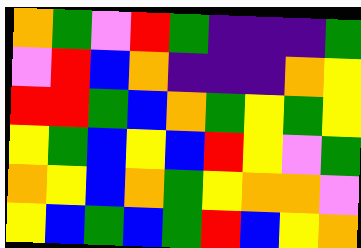[["orange", "green", "violet", "red", "green", "indigo", "indigo", "indigo", "green"], ["violet", "red", "blue", "orange", "indigo", "indigo", "indigo", "orange", "yellow"], ["red", "red", "green", "blue", "orange", "green", "yellow", "green", "yellow"], ["yellow", "green", "blue", "yellow", "blue", "red", "yellow", "violet", "green"], ["orange", "yellow", "blue", "orange", "green", "yellow", "orange", "orange", "violet"], ["yellow", "blue", "green", "blue", "green", "red", "blue", "yellow", "orange"]]